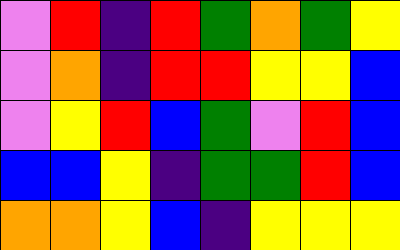[["violet", "red", "indigo", "red", "green", "orange", "green", "yellow"], ["violet", "orange", "indigo", "red", "red", "yellow", "yellow", "blue"], ["violet", "yellow", "red", "blue", "green", "violet", "red", "blue"], ["blue", "blue", "yellow", "indigo", "green", "green", "red", "blue"], ["orange", "orange", "yellow", "blue", "indigo", "yellow", "yellow", "yellow"]]